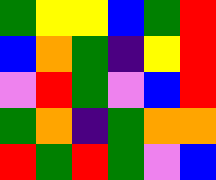[["green", "yellow", "yellow", "blue", "green", "red"], ["blue", "orange", "green", "indigo", "yellow", "red"], ["violet", "red", "green", "violet", "blue", "red"], ["green", "orange", "indigo", "green", "orange", "orange"], ["red", "green", "red", "green", "violet", "blue"]]